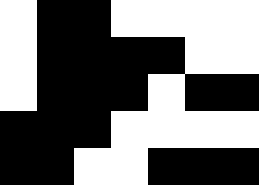[["white", "black", "black", "white", "white", "white", "white"], ["white", "black", "black", "black", "black", "white", "white"], ["white", "black", "black", "black", "white", "black", "black"], ["black", "black", "black", "white", "white", "white", "white"], ["black", "black", "white", "white", "black", "black", "black"]]